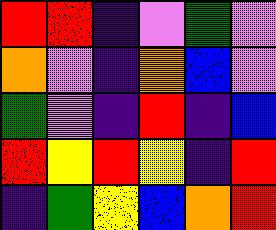[["red", "red", "indigo", "violet", "green", "violet"], ["orange", "violet", "indigo", "orange", "blue", "violet"], ["green", "violet", "indigo", "red", "indigo", "blue"], ["red", "yellow", "red", "yellow", "indigo", "red"], ["indigo", "green", "yellow", "blue", "orange", "red"]]